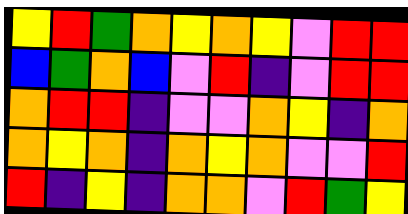[["yellow", "red", "green", "orange", "yellow", "orange", "yellow", "violet", "red", "red"], ["blue", "green", "orange", "blue", "violet", "red", "indigo", "violet", "red", "red"], ["orange", "red", "red", "indigo", "violet", "violet", "orange", "yellow", "indigo", "orange"], ["orange", "yellow", "orange", "indigo", "orange", "yellow", "orange", "violet", "violet", "red"], ["red", "indigo", "yellow", "indigo", "orange", "orange", "violet", "red", "green", "yellow"]]